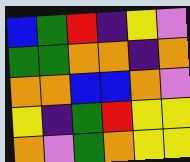[["blue", "green", "red", "indigo", "yellow", "violet"], ["green", "green", "orange", "orange", "indigo", "orange"], ["orange", "orange", "blue", "blue", "orange", "violet"], ["yellow", "indigo", "green", "red", "yellow", "yellow"], ["orange", "violet", "green", "orange", "yellow", "yellow"]]